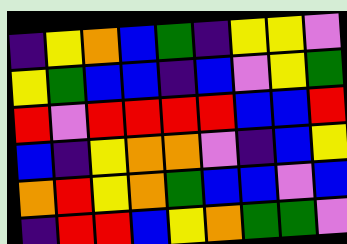[["indigo", "yellow", "orange", "blue", "green", "indigo", "yellow", "yellow", "violet"], ["yellow", "green", "blue", "blue", "indigo", "blue", "violet", "yellow", "green"], ["red", "violet", "red", "red", "red", "red", "blue", "blue", "red"], ["blue", "indigo", "yellow", "orange", "orange", "violet", "indigo", "blue", "yellow"], ["orange", "red", "yellow", "orange", "green", "blue", "blue", "violet", "blue"], ["indigo", "red", "red", "blue", "yellow", "orange", "green", "green", "violet"]]